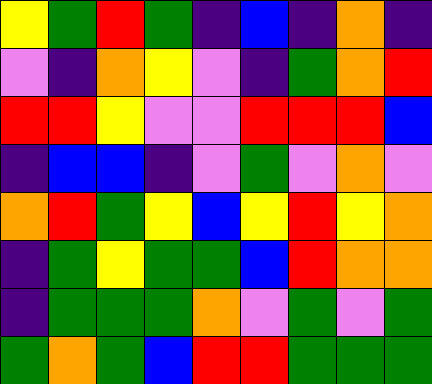[["yellow", "green", "red", "green", "indigo", "blue", "indigo", "orange", "indigo"], ["violet", "indigo", "orange", "yellow", "violet", "indigo", "green", "orange", "red"], ["red", "red", "yellow", "violet", "violet", "red", "red", "red", "blue"], ["indigo", "blue", "blue", "indigo", "violet", "green", "violet", "orange", "violet"], ["orange", "red", "green", "yellow", "blue", "yellow", "red", "yellow", "orange"], ["indigo", "green", "yellow", "green", "green", "blue", "red", "orange", "orange"], ["indigo", "green", "green", "green", "orange", "violet", "green", "violet", "green"], ["green", "orange", "green", "blue", "red", "red", "green", "green", "green"]]